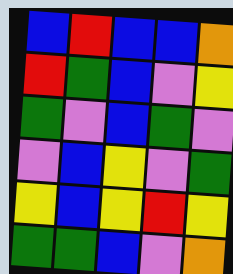[["blue", "red", "blue", "blue", "orange"], ["red", "green", "blue", "violet", "yellow"], ["green", "violet", "blue", "green", "violet"], ["violet", "blue", "yellow", "violet", "green"], ["yellow", "blue", "yellow", "red", "yellow"], ["green", "green", "blue", "violet", "orange"]]